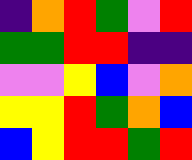[["indigo", "orange", "red", "green", "violet", "red"], ["green", "green", "red", "red", "indigo", "indigo"], ["violet", "violet", "yellow", "blue", "violet", "orange"], ["yellow", "yellow", "red", "green", "orange", "blue"], ["blue", "yellow", "red", "red", "green", "red"]]